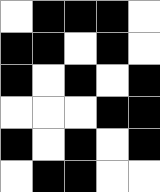[["white", "black", "black", "black", "white"], ["black", "black", "white", "black", "white"], ["black", "white", "black", "white", "black"], ["white", "white", "white", "black", "black"], ["black", "white", "black", "white", "black"], ["white", "black", "black", "white", "white"]]